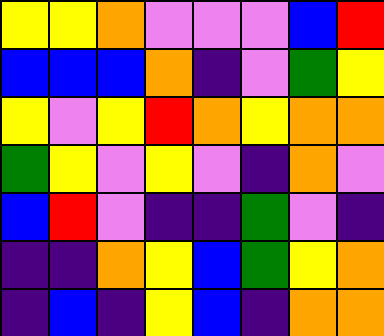[["yellow", "yellow", "orange", "violet", "violet", "violet", "blue", "red"], ["blue", "blue", "blue", "orange", "indigo", "violet", "green", "yellow"], ["yellow", "violet", "yellow", "red", "orange", "yellow", "orange", "orange"], ["green", "yellow", "violet", "yellow", "violet", "indigo", "orange", "violet"], ["blue", "red", "violet", "indigo", "indigo", "green", "violet", "indigo"], ["indigo", "indigo", "orange", "yellow", "blue", "green", "yellow", "orange"], ["indigo", "blue", "indigo", "yellow", "blue", "indigo", "orange", "orange"]]